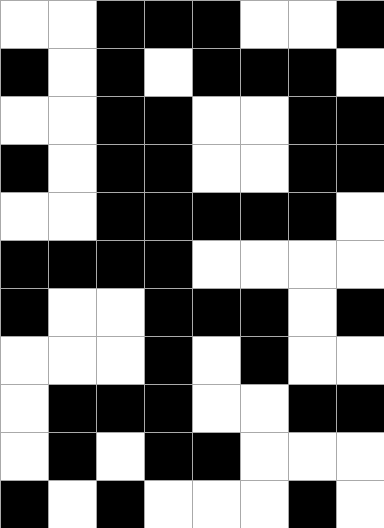[["white", "white", "black", "black", "black", "white", "white", "black"], ["black", "white", "black", "white", "black", "black", "black", "white"], ["white", "white", "black", "black", "white", "white", "black", "black"], ["black", "white", "black", "black", "white", "white", "black", "black"], ["white", "white", "black", "black", "black", "black", "black", "white"], ["black", "black", "black", "black", "white", "white", "white", "white"], ["black", "white", "white", "black", "black", "black", "white", "black"], ["white", "white", "white", "black", "white", "black", "white", "white"], ["white", "black", "black", "black", "white", "white", "black", "black"], ["white", "black", "white", "black", "black", "white", "white", "white"], ["black", "white", "black", "white", "white", "white", "black", "white"]]